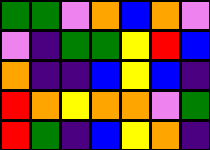[["green", "green", "violet", "orange", "blue", "orange", "violet"], ["violet", "indigo", "green", "green", "yellow", "red", "blue"], ["orange", "indigo", "indigo", "blue", "yellow", "blue", "indigo"], ["red", "orange", "yellow", "orange", "orange", "violet", "green"], ["red", "green", "indigo", "blue", "yellow", "orange", "indigo"]]